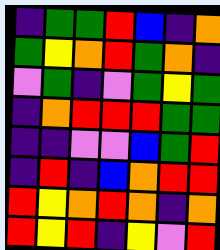[["indigo", "green", "green", "red", "blue", "indigo", "orange"], ["green", "yellow", "orange", "red", "green", "orange", "indigo"], ["violet", "green", "indigo", "violet", "green", "yellow", "green"], ["indigo", "orange", "red", "red", "red", "green", "green"], ["indigo", "indigo", "violet", "violet", "blue", "green", "red"], ["indigo", "red", "indigo", "blue", "orange", "red", "red"], ["red", "yellow", "orange", "red", "orange", "indigo", "orange"], ["red", "yellow", "red", "indigo", "yellow", "violet", "red"]]